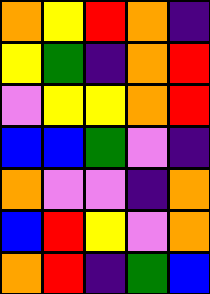[["orange", "yellow", "red", "orange", "indigo"], ["yellow", "green", "indigo", "orange", "red"], ["violet", "yellow", "yellow", "orange", "red"], ["blue", "blue", "green", "violet", "indigo"], ["orange", "violet", "violet", "indigo", "orange"], ["blue", "red", "yellow", "violet", "orange"], ["orange", "red", "indigo", "green", "blue"]]